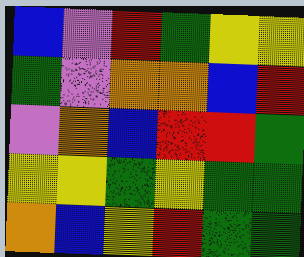[["blue", "violet", "red", "green", "yellow", "yellow"], ["green", "violet", "orange", "orange", "blue", "red"], ["violet", "orange", "blue", "red", "red", "green"], ["yellow", "yellow", "green", "yellow", "green", "green"], ["orange", "blue", "yellow", "red", "green", "green"]]